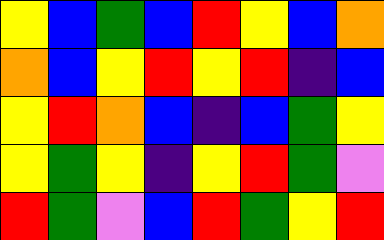[["yellow", "blue", "green", "blue", "red", "yellow", "blue", "orange"], ["orange", "blue", "yellow", "red", "yellow", "red", "indigo", "blue"], ["yellow", "red", "orange", "blue", "indigo", "blue", "green", "yellow"], ["yellow", "green", "yellow", "indigo", "yellow", "red", "green", "violet"], ["red", "green", "violet", "blue", "red", "green", "yellow", "red"]]